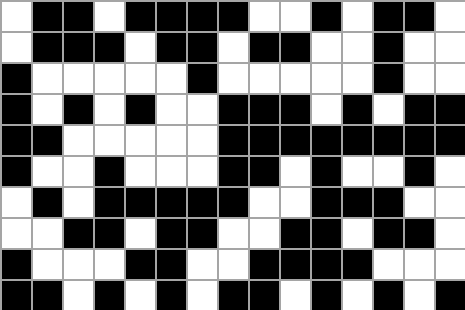[["white", "black", "black", "white", "black", "black", "black", "black", "white", "white", "black", "white", "black", "black", "white"], ["white", "black", "black", "black", "white", "black", "black", "white", "black", "black", "white", "white", "black", "white", "white"], ["black", "white", "white", "white", "white", "white", "black", "white", "white", "white", "white", "white", "black", "white", "white"], ["black", "white", "black", "white", "black", "white", "white", "black", "black", "black", "white", "black", "white", "black", "black"], ["black", "black", "white", "white", "white", "white", "white", "black", "black", "black", "black", "black", "black", "black", "black"], ["black", "white", "white", "black", "white", "white", "white", "black", "black", "white", "black", "white", "white", "black", "white"], ["white", "black", "white", "black", "black", "black", "black", "black", "white", "white", "black", "black", "black", "white", "white"], ["white", "white", "black", "black", "white", "black", "black", "white", "white", "black", "black", "white", "black", "black", "white"], ["black", "white", "white", "white", "black", "black", "white", "white", "black", "black", "black", "black", "white", "white", "white"], ["black", "black", "white", "black", "white", "black", "white", "black", "black", "white", "black", "white", "black", "white", "black"]]